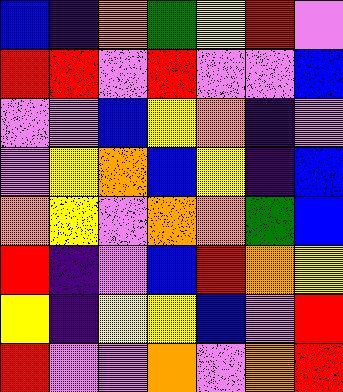[["blue", "indigo", "orange", "green", "yellow", "red", "violet"], ["red", "red", "violet", "red", "violet", "violet", "blue"], ["violet", "violet", "blue", "yellow", "orange", "indigo", "violet"], ["violet", "yellow", "orange", "blue", "yellow", "indigo", "blue"], ["orange", "yellow", "violet", "orange", "orange", "green", "blue"], ["red", "indigo", "violet", "blue", "red", "orange", "yellow"], ["yellow", "indigo", "yellow", "yellow", "blue", "violet", "red"], ["red", "violet", "violet", "orange", "violet", "orange", "red"]]